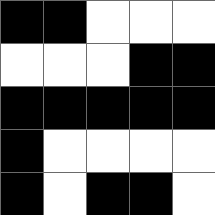[["black", "black", "white", "white", "white"], ["white", "white", "white", "black", "black"], ["black", "black", "black", "black", "black"], ["black", "white", "white", "white", "white"], ["black", "white", "black", "black", "white"]]